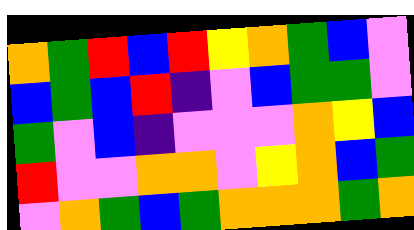[["orange", "green", "red", "blue", "red", "yellow", "orange", "green", "blue", "violet"], ["blue", "green", "blue", "red", "indigo", "violet", "blue", "green", "green", "violet"], ["green", "violet", "blue", "indigo", "violet", "violet", "violet", "orange", "yellow", "blue"], ["red", "violet", "violet", "orange", "orange", "violet", "yellow", "orange", "blue", "green"], ["violet", "orange", "green", "blue", "green", "orange", "orange", "orange", "green", "orange"]]